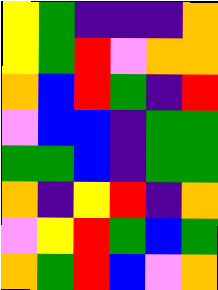[["yellow", "green", "indigo", "indigo", "indigo", "orange"], ["yellow", "green", "red", "violet", "orange", "orange"], ["orange", "blue", "red", "green", "indigo", "red"], ["violet", "blue", "blue", "indigo", "green", "green"], ["green", "green", "blue", "indigo", "green", "green"], ["orange", "indigo", "yellow", "red", "indigo", "orange"], ["violet", "yellow", "red", "green", "blue", "green"], ["orange", "green", "red", "blue", "violet", "orange"]]